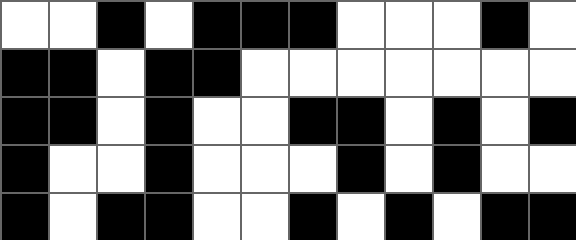[["white", "white", "black", "white", "black", "black", "black", "white", "white", "white", "black", "white"], ["black", "black", "white", "black", "black", "white", "white", "white", "white", "white", "white", "white"], ["black", "black", "white", "black", "white", "white", "black", "black", "white", "black", "white", "black"], ["black", "white", "white", "black", "white", "white", "white", "black", "white", "black", "white", "white"], ["black", "white", "black", "black", "white", "white", "black", "white", "black", "white", "black", "black"]]